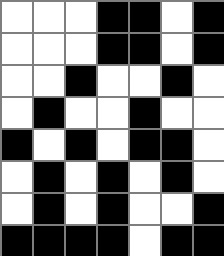[["white", "white", "white", "black", "black", "white", "black"], ["white", "white", "white", "black", "black", "white", "black"], ["white", "white", "black", "white", "white", "black", "white"], ["white", "black", "white", "white", "black", "white", "white"], ["black", "white", "black", "white", "black", "black", "white"], ["white", "black", "white", "black", "white", "black", "white"], ["white", "black", "white", "black", "white", "white", "black"], ["black", "black", "black", "black", "white", "black", "black"]]